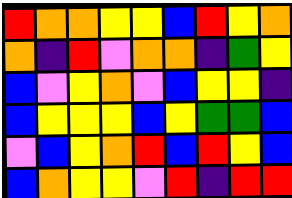[["red", "orange", "orange", "yellow", "yellow", "blue", "red", "yellow", "orange"], ["orange", "indigo", "red", "violet", "orange", "orange", "indigo", "green", "yellow"], ["blue", "violet", "yellow", "orange", "violet", "blue", "yellow", "yellow", "indigo"], ["blue", "yellow", "yellow", "yellow", "blue", "yellow", "green", "green", "blue"], ["violet", "blue", "yellow", "orange", "red", "blue", "red", "yellow", "blue"], ["blue", "orange", "yellow", "yellow", "violet", "red", "indigo", "red", "red"]]